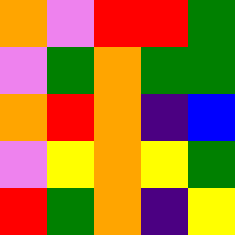[["orange", "violet", "red", "red", "green"], ["violet", "green", "orange", "green", "green"], ["orange", "red", "orange", "indigo", "blue"], ["violet", "yellow", "orange", "yellow", "green"], ["red", "green", "orange", "indigo", "yellow"]]